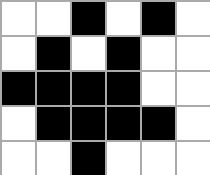[["white", "white", "black", "white", "black", "white"], ["white", "black", "white", "black", "white", "white"], ["black", "black", "black", "black", "white", "white"], ["white", "black", "black", "black", "black", "white"], ["white", "white", "black", "white", "white", "white"]]